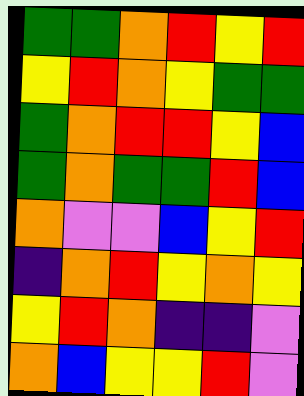[["green", "green", "orange", "red", "yellow", "red"], ["yellow", "red", "orange", "yellow", "green", "green"], ["green", "orange", "red", "red", "yellow", "blue"], ["green", "orange", "green", "green", "red", "blue"], ["orange", "violet", "violet", "blue", "yellow", "red"], ["indigo", "orange", "red", "yellow", "orange", "yellow"], ["yellow", "red", "orange", "indigo", "indigo", "violet"], ["orange", "blue", "yellow", "yellow", "red", "violet"]]